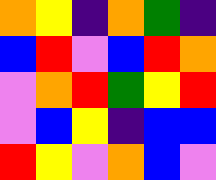[["orange", "yellow", "indigo", "orange", "green", "indigo"], ["blue", "red", "violet", "blue", "red", "orange"], ["violet", "orange", "red", "green", "yellow", "red"], ["violet", "blue", "yellow", "indigo", "blue", "blue"], ["red", "yellow", "violet", "orange", "blue", "violet"]]